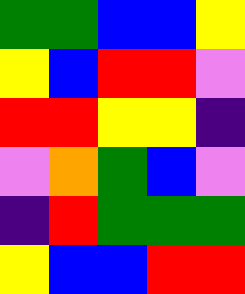[["green", "green", "blue", "blue", "yellow"], ["yellow", "blue", "red", "red", "violet"], ["red", "red", "yellow", "yellow", "indigo"], ["violet", "orange", "green", "blue", "violet"], ["indigo", "red", "green", "green", "green"], ["yellow", "blue", "blue", "red", "red"]]